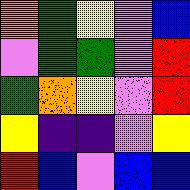[["orange", "green", "yellow", "violet", "blue"], ["violet", "green", "green", "violet", "red"], ["green", "orange", "yellow", "violet", "red"], ["yellow", "indigo", "indigo", "violet", "yellow"], ["red", "blue", "violet", "blue", "blue"]]